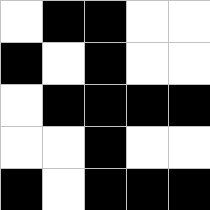[["white", "black", "black", "white", "white"], ["black", "white", "black", "white", "white"], ["white", "black", "black", "black", "black"], ["white", "white", "black", "white", "white"], ["black", "white", "black", "black", "black"]]